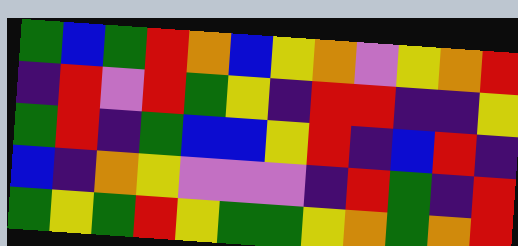[["green", "blue", "green", "red", "orange", "blue", "yellow", "orange", "violet", "yellow", "orange", "red"], ["indigo", "red", "violet", "red", "green", "yellow", "indigo", "red", "red", "indigo", "indigo", "yellow"], ["green", "red", "indigo", "green", "blue", "blue", "yellow", "red", "indigo", "blue", "red", "indigo"], ["blue", "indigo", "orange", "yellow", "violet", "violet", "violet", "indigo", "red", "green", "indigo", "red"], ["green", "yellow", "green", "red", "yellow", "green", "green", "yellow", "orange", "green", "orange", "red"]]